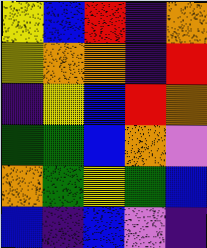[["yellow", "blue", "red", "indigo", "orange"], ["yellow", "orange", "orange", "indigo", "red"], ["indigo", "yellow", "blue", "red", "orange"], ["green", "green", "blue", "orange", "violet"], ["orange", "green", "yellow", "green", "blue"], ["blue", "indigo", "blue", "violet", "indigo"]]